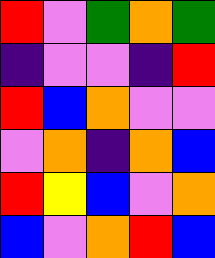[["red", "violet", "green", "orange", "green"], ["indigo", "violet", "violet", "indigo", "red"], ["red", "blue", "orange", "violet", "violet"], ["violet", "orange", "indigo", "orange", "blue"], ["red", "yellow", "blue", "violet", "orange"], ["blue", "violet", "orange", "red", "blue"]]